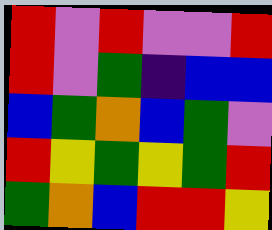[["red", "violet", "red", "violet", "violet", "red"], ["red", "violet", "green", "indigo", "blue", "blue"], ["blue", "green", "orange", "blue", "green", "violet"], ["red", "yellow", "green", "yellow", "green", "red"], ["green", "orange", "blue", "red", "red", "yellow"]]